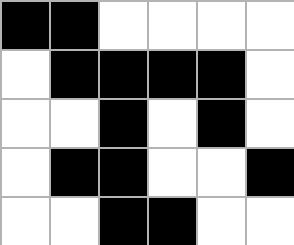[["black", "black", "white", "white", "white", "white"], ["white", "black", "black", "black", "black", "white"], ["white", "white", "black", "white", "black", "white"], ["white", "black", "black", "white", "white", "black"], ["white", "white", "black", "black", "white", "white"]]